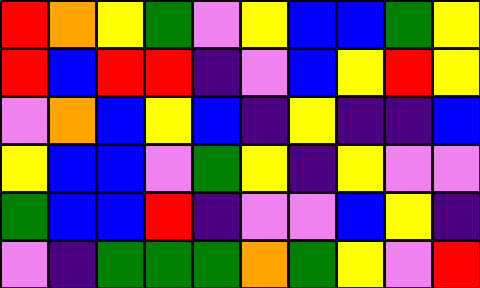[["red", "orange", "yellow", "green", "violet", "yellow", "blue", "blue", "green", "yellow"], ["red", "blue", "red", "red", "indigo", "violet", "blue", "yellow", "red", "yellow"], ["violet", "orange", "blue", "yellow", "blue", "indigo", "yellow", "indigo", "indigo", "blue"], ["yellow", "blue", "blue", "violet", "green", "yellow", "indigo", "yellow", "violet", "violet"], ["green", "blue", "blue", "red", "indigo", "violet", "violet", "blue", "yellow", "indigo"], ["violet", "indigo", "green", "green", "green", "orange", "green", "yellow", "violet", "red"]]